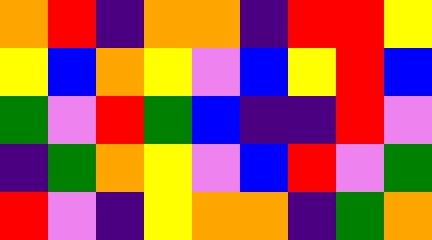[["orange", "red", "indigo", "orange", "orange", "indigo", "red", "red", "yellow"], ["yellow", "blue", "orange", "yellow", "violet", "blue", "yellow", "red", "blue"], ["green", "violet", "red", "green", "blue", "indigo", "indigo", "red", "violet"], ["indigo", "green", "orange", "yellow", "violet", "blue", "red", "violet", "green"], ["red", "violet", "indigo", "yellow", "orange", "orange", "indigo", "green", "orange"]]